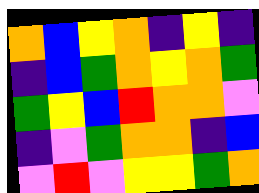[["orange", "blue", "yellow", "orange", "indigo", "yellow", "indigo"], ["indigo", "blue", "green", "orange", "yellow", "orange", "green"], ["green", "yellow", "blue", "red", "orange", "orange", "violet"], ["indigo", "violet", "green", "orange", "orange", "indigo", "blue"], ["violet", "red", "violet", "yellow", "yellow", "green", "orange"]]